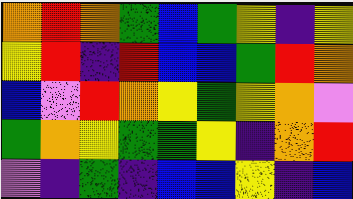[["orange", "red", "orange", "green", "blue", "green", "yellow", "indigo", "yellow"], ["yellow", "red", "indigo", "red", "blue", "blue", "green", "red", "orange"], ["blue", "violet", "red", "orange", "yellow", "green", "yellow", "orange", "violet"], ["green", "orange", "yellow", "green", "green", "yellow", "indigo", "orange", "red"], ["violet", "indigo", "green", "indigo", "blue", "blue", "yellow", "indigo", "blue"]]